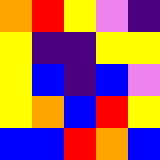[["orange", "red", "yellow", "violet", "indigo"], ["yellow", "indigo", "indigo", "yellow", "yellow"], ["yellow", "blue", "indigo", "blue", "violet"], ["yellow", "orange", "blue", "red", "yellow"], ["blue", "blue", "red", "orange", "blue"]]